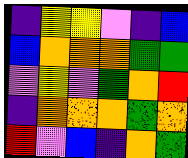[["indigo", "yellow", "yellow", "violet", "indigo", "blue"], ["blue", "orange", "orange", "orange", "green", "green"], ["violet", "yellow", "violet", "green", "orange", "red"], ["indigo", "orange", "orange", "orange", "green", "orange"], ["red", "violet", "blue", "indigo", "orange", "green"]]